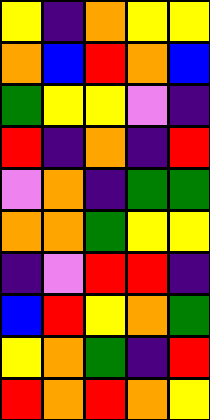[["yellow", "indigo", "orange", "yellow", "yellow"], ["orange", "blue", "red", "orange", "blue"], ["green", "yellow", "yellow", "violet", "indigo"], ["red", "indigo", "orange", "indigo", "red"], ["violet", "orange", "indigo", "green", "green"], ["orange", "orange", "green", "yellow", "yellow"], ["indigo", "violet", "red", "red", "indigo"], ["blue", "red", "yellow", "orange", "green"], ["yellow", "orange", "green", "indigo", "red"], ["red", "orange", "red", "orange", "yellow"]]